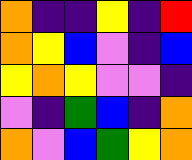[["orange", "indigo", "indigo", "yellow", "indigo", "red"], ["orange", "yellow", "blue", "violet", "indigo", "blue"], ["yellow", "orange", "yellow", "violet", "violet", "indigo"], ["violet", "indigo", "green", "blue", "indigo", "orange"], ["orange", "violet", "blue", "green", "yellow", "orange"]]